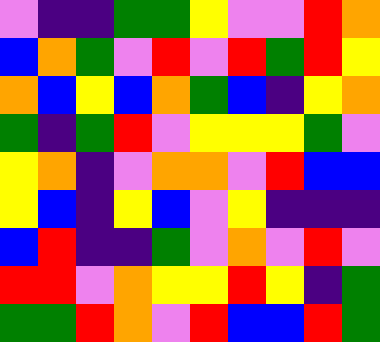[["violet", "indigo", "indigo", "green", "green", "yellow", "violet", "violet", "red", "orange"], ["blue", "orange", "green", "violet", "red", "violet", "red", "green", "red", "yellow"], ["orange", "blue", "yellow", "blue", "orange", "green", "blue", "indigo", "yellow", "orange"], ["green", "indigo", "green", "red", "violet", "yellow", "yellow", "yellow", "green", "violet"], ["yellow", "orange", "indigo", "violet", "orange", "orange", "violet", "red", "blue", "blue"], ["yellow", "blue", "indigo", "yellow", "blue", "violet", "yellow", "indigo", "indigo", "indigo"], ["blue", "red", "indigo", "indigo", "green", "violet", "orange", "violet", "red", "violet"], ["red", "red", "violet", "orange", "yellow", "yellow", "red", "yellow", "indigo", "green"], ["green", "green", "red", "orange", "violet", "red", "blue", "blue", "red", "green"]]